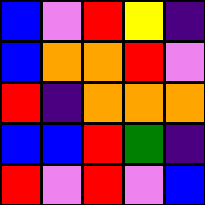[["blue", "violet", "red", "yellow", "indigo"], ["blue", "orange", "orange", "red", "violet"], ["red", "indigo", "orange", "orange", "orange"], ["blue", "blue", "red", "green", "indigo"], ["red", "violet", "red", "violet", "blue"]]